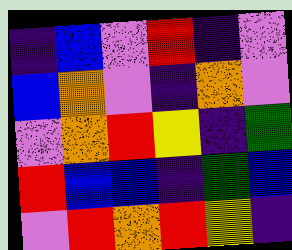[["indigo", "blue", "violet", "red", "indigo", "violet"], ["blue", "orange", "violet", "indigo", "orange", "violet"], ["violet", "orange", "red", "yellow", "indigo", "green"], ["red", "blue", "blue", "indigo", "green", "blue"], ["violet", "red", "orange", "red", "yellow", "indigo"]]